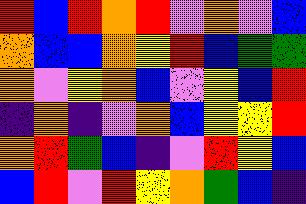[["red", "blue", "red", "orange", "red", "violet", "orange", "violet", "blue"], ["orange", "blue", "blue", "orange", "yellow", "red", "blue", "green", "green"], ["orange", "violet", "yellow", "orange", "blue", "violet", "yellow", "blue", "red"], ["indigo", "orange", "indigo", "violet", "orange", "blue", "yellow", "yellow", "red"], ["orange", "red", "green", "blue", "indigo", "violet", "red", "yellow", "blue"], ["blue", "red", "violet", "red", "yellow", "orange", "green", "blue", "indigo"]]